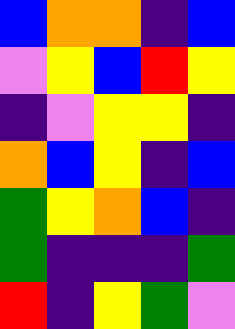[["blue", "orange", "orange", "indigo", "blue"], ["violet", "yellow", "blue", "red", "yellow"], ["indigo", "violet", "yellow", "yellow", "indigo"], ["orange", "blue", "yellow", "indigo", "blue"], ["green", "yellow", "orange", "blue", "indigo"], ["green", "indigo", "indigo", "indigo", "green"], ["red", "indigo", "yellow", "green", "violet"]]